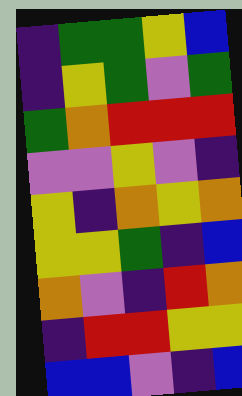[["indigo", "green", "green", "yellow", "blue"], ["indigo", "yellow", "green", "violet", "green"], ["green", "orange", "red", "red", "red"], ["violet", "violet", "yellow", "violet", "indigo"], ["yellow", "indigo", "orange", "yellow", "orange"], ["yellow", "yellow", "green", "indigo", "blue"], ["orange", "violet", "indigo", "red", "orange"], ["indigo", "red", "red", "yellow", "yellow"], ["blue", "blue", "violet", "indigo", "blue"]]